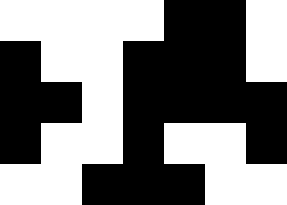[["white", "white", "white", "white", "black", "black", "white"], ["black", "white", "white", "black", "black", "black", "white"], ["black", "black", "white", "black", "black", "black", "black"], ["black", "white", "white", "black", "white", "white", "black"], ["white", "white", "black", "black", "black", "white", "white"]]